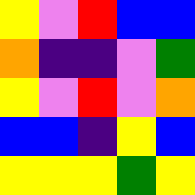[["yellow", "violet", "red", "blue", "blue"], ["orange", "indigo", "indigo", "violet", "green"], ["yellow", "violet", "red", "violet", "orange"], ["blue", "blue", "indigo", "yellow", "blue"], ["yellow", "yellow", "yellow", "green", "yellow"]]